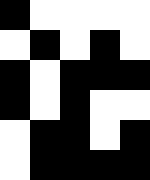[["black", "white", "white", "white", "white"], ["white", "black", "white", "black", "white"], ["black", "white", "black", "black", "black"], ["black", "white", "black", "white", "white"], ["white", "black", "black", "white", "black"], ["white", "black", "black", "black", "black"]]